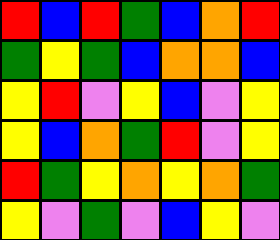[["red", "blue", "red", "green", "blue", "orange", "red"], ["green", "yellow", "green", "blue", "orange", "orange", "blue"], ["yellow", "red", "violet", "yellow", "blue", "violet", "yellow"], ["yellow", "blue", "orange", "green", "red", "violet", "yellow"], ["red", "green", "yellow", "orange", "yellow", "orange", "green"], ["yellow", "violet", "green", "violet", "blue", "yellow", "violet"]]